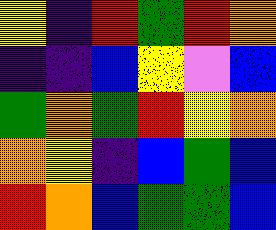[["yellow", "indigo", "red", "green", "red", "orange"], ["indigo", "indigo", "blue", "yellow", "violet", "blue"], ["green", "orange", "green", "red", "yellow", "orange"], ["orange", "yellow", "indigo", "blue", "green", "blue"], ["red", "orange", "blue", "green", "green", "blue"]]